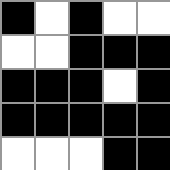[["black", "white", "black", "white", "white"], ["white", "white", "black", "black", "black"], ["black", "black", "black", "white", "black"], ["black", "black", "black", "black", "black"], ["white", "white", "white", "black", "black"]]